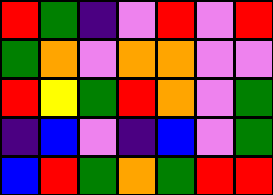[["red", "green", "indigo", "violet", "red", "violet", "red"], ["green", "orange", "violet", "orange", "orange", "violet", "violet"], ["red", "yellow", "green", "red", "orange", "violet", "green"], ["indigo", "blue", "violet", "indigo", "blue", "violet", "green"], ["blue", "red", "green", "orange", "green", "red", "red"]]